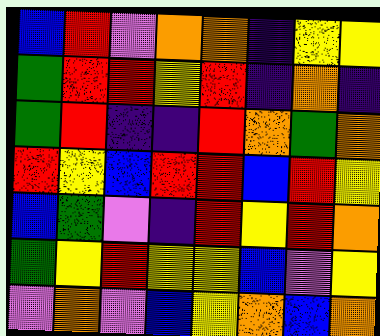[["blue", "red", "violet", "orange", "orange", "indigo", "yellow", "yellow"], ["green", "red", "red", "yellow", "red", "indigo", "orange", "indigo"], ["green", "red", "indigo", "indigo", "red", "orange", "green", "orange"], ["red", "yellow", "blue", "red", "red", "blue", "red", "yellow"], ["blue", "green", "violet", "indigo", "red", "yellow", "red", "orange"], ["green", "yellow", "red", "yellow", "yellow", "blue", "violet", "yellow"], ["violet", "orange", "violet", "blue", "yellow", "orange", "blue", "orange"]]